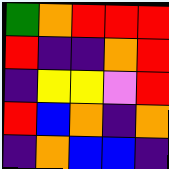[["green", "orange", "red", "red", "red"], ["red", "indigo", "indigo", "orange", "red"], ["indigo", "yellow", "yellow", "violet", "red"], ["red", "blue", "orange", "indigo", "orange"], ["indigo", "orange", "blue", "blue", "indigo"]]